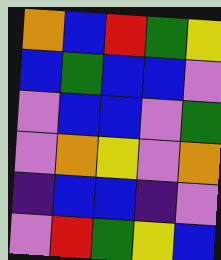[["orange", "blue", "red", "green", "yellow"], ["blue", "green", "blue", "blue", "violet"], ["violet", "blue", "blue", "violet", "green"], ["violet", "orange", "yellow", "violet", "orange"], ["indigo", "blue", "blue", "indigo", "violet"], ["violet", "red", "green", "yellow", "blue"]]